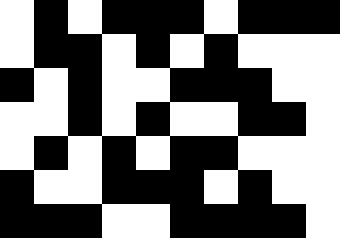[["white", "black", "white", "black", "black", "black", "white", "black", "black", "black"], ["white", "black", "black", "white", "black", "white", "black", "white", "white", "white"], ["black", "white", "black", "white", "white", "black", "black", "black", "white", "white"], ["white", "white", "black", "white", "black", "white", "white", "black", "black", "white"], ["white", "black", "white", "black", "white", "black", "black", "white", "white", "white"], ["black", "white", "white", "black", "black", "black", "white", "black", "white", "white"], ["black", "black", "black", "white", "white", "black", "black", "black", "black", "white"]]